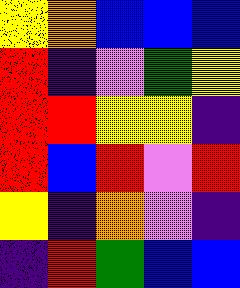[["yellow", "orange", "blue", "blue", "blue"], ["red", "indigo", "violet", "green", "yellow"], ["red", "red", "yellow", "yellow", "indigo"], ["red", "blue", "red", "violet", "red"], ["yellow", "indigo", "orange", "violet", "indigo"], ["indigo", "red", "green", "blue", "blue"]]